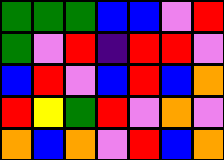[["green", "green", "green", "blue", "blue", "violet", "red"], ["green", "violet", "red", "indigo", "red", "red", "violet"], ["blue", "red", "violet", "blue", "red", "blue", "orange"], ["red", "yellow", "green", "red", "violet", "orange", "violet"], ["orange", "blue", "orange", "violet", "red", "blue", "orange"]]